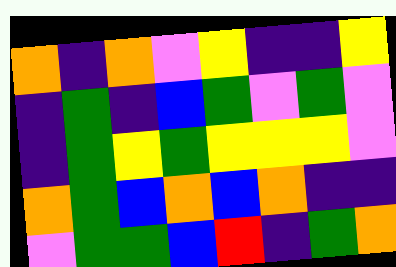[["orange", "indigo", "orange", "violet", "yellow", "indigo", "indigo", "yellow"], ["indigo", "green", "indigo", "blue", "green", "violet", "green", "violet"], ["indigo", "green", "yellow", "green", "yellow", "yellow", "yellow", "violet"], ["orange", "green", "blue", "orange", "blue", "orange", "indigo", "indigo"], ["violet", "green", "green", "blue", "red", "indigo", "green", "orange"]]